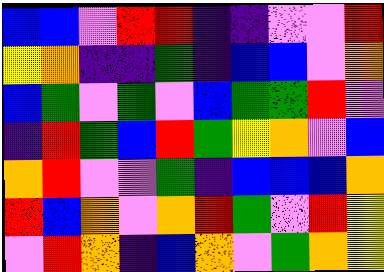[["blue", "blue", "violet", "red", "red", "indigo", "indigo", "violet", "violet", "red"], ["yellow", "orange", "indigo", "indigo", "green", "indigo", "blue", "blue", "violet", "orange"], ["blue", "green", "violet", "green", "violet", "blue", "green", "green", "red", "violet"], ["indigo", "red", "green", "blue", "red", "green", "yellow", "orange", "violet", "blue"], ["orange", "red", "violet", "violet", "green", "indigo", "blue", "blue", "blue", "orange"], ["red", "blue", "orange", "violet", "orange", "red", "green", "violet", "red", "yellow"], ["violet", "red", "orange", "indigo", "blue", "orange", "violet", "green", "orange", "yellow"]]